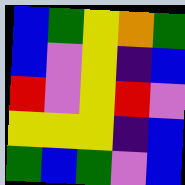[["blue", "green", "yellow", "orange", "green"], ["blue", "violet", "yellow", "indigo", "blue"], ["red", "violet", "yellow", "red", "violet"], ["yellow", "yellow", "yellow", "indigo", "blue"], ["green", "blue", "green", "violet", "blue"]]